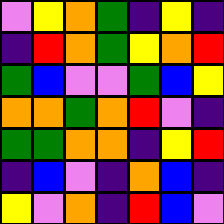[["violet", "yellow", "orange", "green", "indigo", "yellow", "indigo"], ["indigo", "red", "orange", "green", "yellow", "orange", "red"], ["green", "blue", "violet", "violet", "green", "blue", "yellow"], ["orange", "orange", "green", "orange", "red", "violet", "indigo"], ["green", "green", "orange", "orange", "indigo", "yellow", "red"], ["indigo", "blue", "violet", "indigo", "orange", "blue", "indigo"], ["yellow", "violet", "orange", "indigo", "red", "blue", "violet"]]